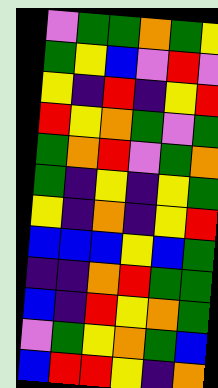[["violet", "green", "green", "orange", "green", "yellow"], ["green", "yellow", "blue", "violet", "red", "violet"], ["yellow", "indigo", "red", "indigo", "yellow", "red"], ["red", "yellow", "orange", "green", "violet", "green"], ["green", "orange", "red", "violet", "green", "orange"], ["green", "indigo", "yellow", "indigo", "yellow", "green"], ["yellow", "indigo", "orange", "indigo", "yellow", "red"], ["blue", "blue", "blue", "yellow", "blue", "green"], ["indigo", "indigo", "orange", "red", "green", "green"], ["blue", "indigo", "red", "yellow", "orange", "green"], ["violet", "green", "yellow", "orange", "green", "blue"], ["blue", "red", "red", "yellow", "indigo", "orange"]]